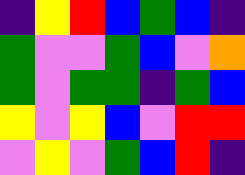[["indigo", "yellow", "red", "blue", "green", "blue", "indigo"], ["green", "violet", "violet", "green", "blue", "violet", "orange"], ["green", "violet", "green", "green", "indigo", "green", "blue"], ["yellow", "violet", "yellow", "blue", "violet", "red", "red"], ["violet", "yellow", "violet", "green", "blue", "red", "indigo"]]